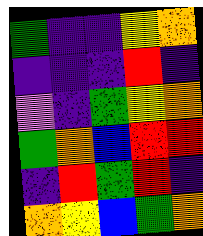[["green", "indigo", "indigo", "yellow", "orange"], ["indigo", "indigo", "indigo", "red", "indigo"], ["violet", "indigo", "green", "yellow", "orange"], ["green", "orange", "blue", "red", "red"], ["indigo", "red", "green", "red", "indigo"], ["orange", "yellow", "blue", "green", "orange"]]